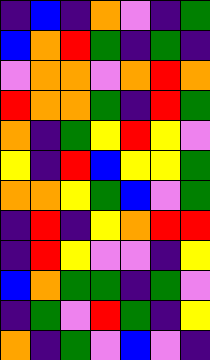[["indigo", "blue", "indigo", "orange", "violet", "indigo", "green"], ["blue", "orange", "red", "green", "indigo", "green", "indigo"], ["violet", "orange", "orange", "violet", "orange", "red", "orange"], ["red", "orange", "orange", "green", "indigo", "red", "green"], ["orange", "indigo", "green", "yellow", "red", "yellow", "violet"], ["yellow", "indigo", "red", "blue", "yellow", "yellow", "green"], ["orange", "orange", "yellow", "green", "blue", "violet", "green"], ["indigo", "red", "indigo", "yellow", "orange", "red", "red"], ["indigo", "red", "yellow", "violet", "violet", "indigo", "yellow"], ["blue", "orange", "green", "green", "indigo", "green", "violet"], ["indigo", "green", "violet", "red", "green", "indigo", "yellow"], ["orange", "indigo", "green", "violet", "blue", "violet", "indigo"]]